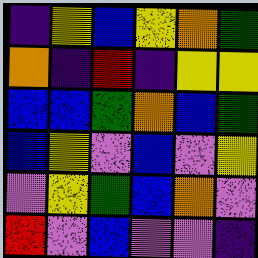[["indigo", "yellow", "blue", "yellow", "orange", "green"], ["orange", "indigo", "red", "indigo", "yellow", "yellow"], ["blue", "blue", "green", "orange", "blue", "green"], ["blue", "yellow", "violet", "blue", "violet", "yellow"], ["violet", "yellow", "green", "blue", "orange", "violet"], ["red", "violet", "blue", "violet", "violet", "indigo"]]